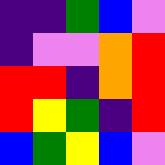[["indigo", "indigo", "green", "blue", "violet"], ["indigo", "violet", "violet", "orange", "red"], ["red", "red", "indigo", "orange", "red"], ["red", "yellow", "green", "indigo", "red"], ["blue", "green", "yellow", "blue", "violet"]]